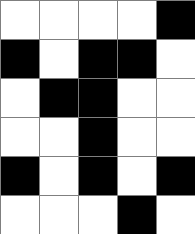[["white", "white", "white", "white", "black"], ["black", "white", "black", "black", "white"], ["white", "black", "black", "white", "white"], ["white", "white", "black", "white", "white"], ["black", "white", "black", "white", "black"], ["white", "white", "white", "black", "white"]]